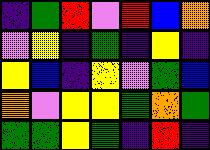[["indigo", "green", "red", "violet", "red", "blue", "orange"], ["violet", "yellow", "indigo", "green", "indigo", "yellow", "indigo"], ["yellow", "blue", "indigo", "yellow", "violet", "green", "blue"], ["orange", "violet", "yellow", "yellow", "green", "orange", "green"], ["green", "green", "yellow", "green", "indigo", "red", "indigo"]]